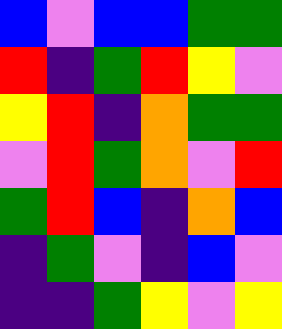[["blue", "violet", "blue", "blue", "green", "green"], ["red", "indigo", "green", "red", "yellow", "violet"], ["yellow", "red", "indigo", "orange", "green", "green"], ["violet", "red", "green", "orange", "violet", "red"], ["green", "red", "blue", "indigo", "orange", "blue"], ["indigo", "green", "violet", "indigo", "blue", "violet"], ["indigo", "indigo", "green", "yellow", "violet", "yellow"]]